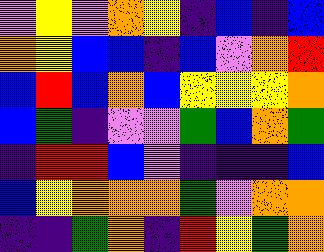[["violet", "yellow", "violet", "orange", "yellow", "indigo", "blue", "indigo", "blue"], ["orange", "yellow", "blue", "blue", "indigo", "blue", "violet", "orange", "red"], ["blue", "red", "blue", "orange", "blue", "yellow", "yellow", "yellow", "orange"], ["blue", "green", "indigo", "violet", "violet", "green", "blue", "orange", "green"], ["indigo", "red", "red", "blue", "violet", "indigo", "indigo", "indigo", "blue"], ["blue", "yellow", "orange", "orange", "orange", "green", "violet", "orange", "orange"], ["indigo", "indigo", "green", "orange", "indigo", "red", "yellow", "green", "orange"]]